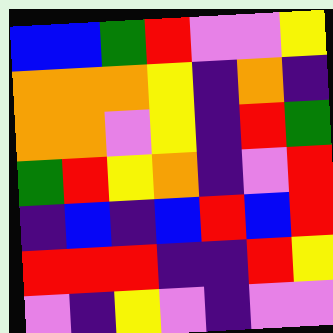[["blue", "blue", "green", "red", "violet", "violet", "yellow"], ["orange", "orange", "orange", "yellow", "indigo", "orange", "indigo"], ["orange", "orange", "violet", "yellow", "indigo", "red", "green"], ["green", "red", "yellow", "orange", "indigo", "violet", "red"], ["indigo", "blue", "indigo", "blue", "red", "blue", "red"], ["red", "red", "red", "indigo", "indigo", "red", "yellow"], ["violet", "indigo", "yellow", "violet", "indigo", "violet", "violet"]]